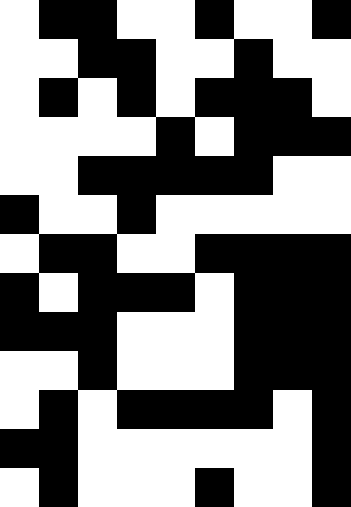[["white", "black", "black", "white", "white", "black", "white", "white", "black"], ["white", "white", "black", "black", "white", "white", "black", "white", "white"], ["white", "black", "white", "black", "white", "black", "black", "black", "white"], ["white", "white", "white", "white", "black", "white", "black", "black", "black"], ["white", "white", "black", "black", "black", "black", "black", "white", "white"], ["black", "white", "white", "black", "white", "white", "white", "white", "white"], ["white", "black", "black", "white", "white", "black", "black", "black", "black"], ["black", "white", "black", "black", "black", "white", "black", "black", "black"], ["black", "black", "black", "white", "white", "white", "black", "black", "black"], ["white", "white", "black", "white", "white", "white", "black", "black", "black"], ["white", "black", "white", "black", "black", "black", "black", "white", "black"], ["black", "black", "white", "white", "white", "white", "white", "white", "black"], ["white", "black", "white", "white", "white", "black", "white", "white", "black"]]